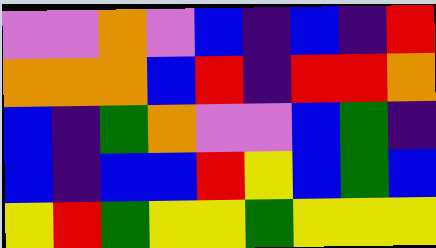[["violet", "violet", "orange", "violet", "blue", "indigo", "blue", "indigo", "red"], ["orange", "orange", "orange", "blue", "red", "indigo", "red", "red", "orange"], ["blue", "indigo", "green", "orange", "violet", "violet", "blue", "green", "indigo"], ["blue", "indigo", "blue", "blue", "red", "yellow", "blue", "green", "blue"], ["yellow", "red", "green", "yellow", "yellow", "green", "yellow", "yellow", "yellow"]]